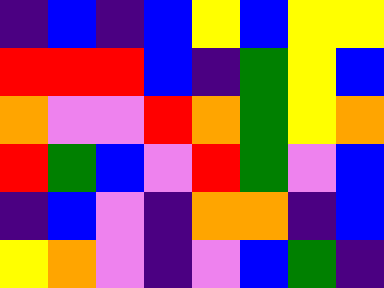[["indigo", "blue", "indigo", "blue", "yellow", "blue", "yellow", "yellow"], ["red", "red", "red", "blue", "indigo", "green", "yellow", "blue"], ["orange", "violet", "violet", "red", "orange", "green", "yellow", "orange"], ["red", "green", "blue", "violet", "red", "green", "violet", "blue"], ["indigo", "blue", "violet", "indigo", "orange", "orange", "indigo", "blue"], ["yellow", "orange", "violet", "indigo", "violet", "blue", "green", "indigo"]]